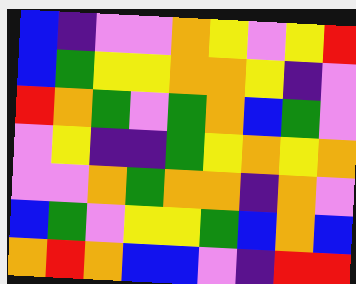[["blue", "indigo", "violet", "violet", "orange", "yellow", "violet", "yellow", "red"], ["blue", "green", "yellow", "yellow", "orange", "orange", "yellow", "indigo", "violet"], ["red", "orange", "green", "violet", "green", "orange", "blue", "green", "violet"], ["violet", "yellow", "indigo", "indigo", "green", "yellow", "orange", "yellow", "orange"], ["violet", "violet", "orange", "green", "orange", "orange", "indigo", "orange", "violet"], ["blue", "green", "violet", "yellow", "yellow", "green", "blue", "orange", "blue"], ["orange", "red", "orange", "blue", "blue", "violet", "indigo", "red", "red"]]